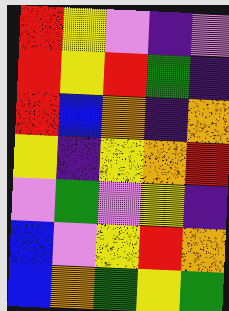[["red", "yellow", "violet", "indigo", "violet"], ["red", "yellow", "red", "green", "indigo"], ["red", "blue", "orange", "indigo", "orange"], ["yellow", "indigo", "yellow", "orange", "red"], ["violet", "green", "violet", "yellow", "indigo"], ["blue", "violet", "yellow", "red", "orange"], ["blue", "orange", "green", "yellow", "green"]]